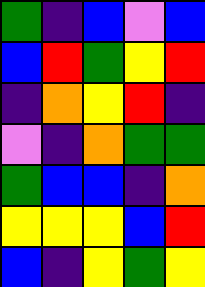[["green", "indigo", "blue", "violet", "blue"], ["blue", "red", "green", "yellow", "red"], ["indigo", "orange", "yellow", "red", "indigo"], ["violet", "indigo", "orange", "green", "green"], ["green", "blue", "blue", "indigo", "orange"], ["yellow", "yellow", "yellow", "blue", "red"], ["blue", "indigo", "yellow", "green", "yellow"]]